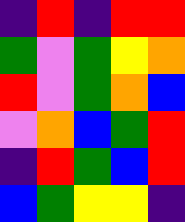[["indigo", "red", "indigo", "red", "red"], ["green", "violet", "green", "yellow", "orange"], ["red", "violet", "green", "orange", "blue"], ["violet", "orange", "blue", "green", "red"], ["indigo", "red", "green", "blue", "red"], ["blue", "green", "yellow", "yellow", "indigo"]]